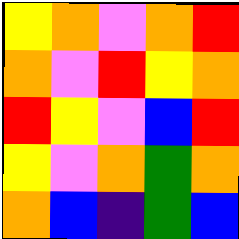[["yellow", "orange", "violet", "orange", "red"], ["orange", "violet", "red", "yellow", "orange"], ["red", "yellow", "violet", "blue", "red"], ["yellow", "violet", "orange", "green", "orange"], ["orange", "blue", "indigo", "green", "blue"]]